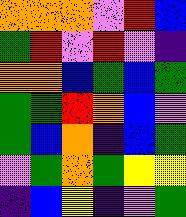[["orange", "orange", "orange", "violet", "red", "blue"], ["green", "red", "violet", "red", "violet", "indigo"], ["orange", "orange", "blue", "green", "blue", "green"], ["green", "green", "red", "orange", "blue", "violet"], ["green", "blue", "orange", "indigo", "blue", "green"], ["violet", "green", "orange", "green", "yellow", "yellow"], ["indigo", "blue", "yellow", "indigo", "violet", "green"]]